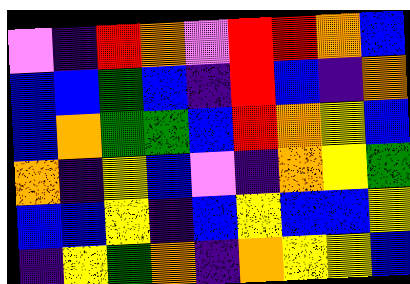[["violet", "indigo", "red", "orange", "violet", "red", "red", "orange", "blue"], ["blue", "blue", "green", "blue", "indigo", "red", "blue", "indigo", "orange"], ["blue", "orange", "green", "green", "blue", "red", "orange", "yellow", "blue"], ["orange", "indigo", "yellow", "blue", "violet", "indigo", "orange", "yellow", "green"], ["blue", "blue", "yellow", "indigo", "blue", "yellow", "blue", "blue", "yellow"], ["indigo", "yellow", "green", "orange", "indigo", "orange", "yellow", "yellow", "blue"]]